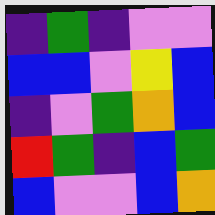[["indigo", "green", "indigo", "violet", "violet"], ["blue", "blue", "violet", "yellow", "blue"], ["indigo", "violet", "green", "orange", "blue"], ["red", "green", "indigo", "blue", "green"], ["blue", "violet", "violet", "blue", "orange"]]